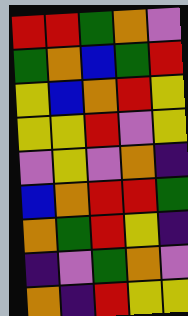[["red", "red", "green", "orange", "violet"], ["green", "orange", "blue", "green", "red"], ["yellow", "blue", "orange", "red", "yellow"], ["yellow", "yellow", "red", "violet", "yellow"], ["violet", "yellow", "violet", "orange", "indigo"], ["blue", "orange", "red", "red", "green"], ["orange", "green", "red", "yellow", "indigo"], ["indigo", "violet", "green", "orange", "violet"], ["orange", "indigo", "red", "yellow", "yellow"]]